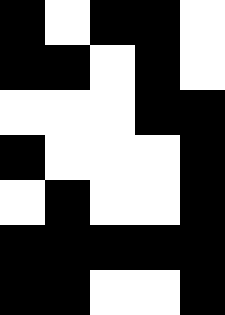[["black", "white", "black", "black", "white"], ["black", "black", "white", "black", "white"], ["white", "white", "white", "black", "black"], ["black", "white", "white", "white", "black"], ["white", "black", "white", "white", "black"], ["black", "black", "black", "black", "black"], ["black", "black", "white", "white", "black"]]